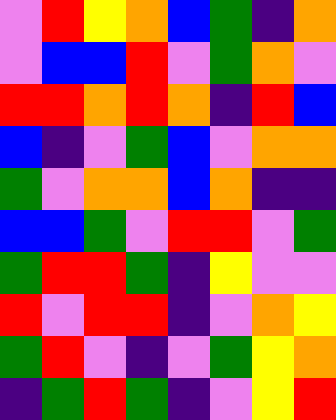[["violet", "red", "yellow", "orange", "blue", "green", "indigo", "orange"], ["violet", "blue", "blue", "red", "violet", "green", "orange", "violet"], ["red", "red", "orange", "red", "orange", "indigo", "red", "blue"], ["blue", "indigo", "violet", "green", "blue", "violet", "orange", "orange"], ["green", "violet", "orange", "orange", "blue", "orange", "indigo", "indigo"], ["blue", "blue", "green", "violet", "red", "red", "violet", "green"], ["green", "red", "red", "green", "indigo", "yellow", "violet", "violet"], ["red", "violet", "red", "red", "indigo", "violet", "orange", "yellow"], ["green", "red", "violet", "indigo", "violet", "green", "yellow", "orange"], ["indigo", "green", "red", "green", "indigo", "violet", "yellow", "red"]]